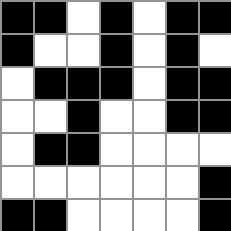[["black", "black", "white", "black", "white", "black", "black"], ["black", "white", "white", "black", "white", "black", "white"], ["white", "black", "black", "black", "white", "black", "black"], ["white", "white", "black", "white", "white", "black", "black"], ["white", "black", "black", "white", "white", "white", "white"], ["white", "white", "white", "white", "white", "white", "black"], ["black", "black", "white", "white", "white", "white", "black"]]